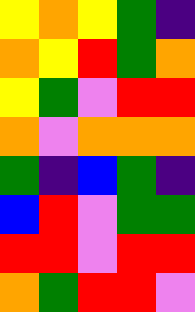[["yellow", "orange", "yellow", "green", "indigo"], ["orange", "yellow", "red", "green", "orange"], ["yellow", "green", "violet", "red", "red"], ["orange", "violet", "orange", "orange", "orange"], ["green", "indigo", "blue", "green", "indigo"], ["blue", "red", "violet", "green", "green"], ["red", "red", "violet", "red", "red"], ["orange", "green", "red", "red", "violet"]]